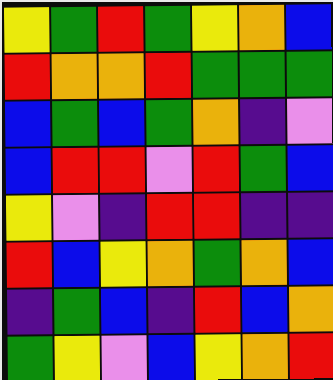[["yellow", "green", "red", "green", "yellow", "orange", "blue"], ["red", "orange", "orange", "red", "green", "green", "green"], ["blue", "green", "blue", "green", "orange", "indigo", "violet"], ["blue", "red", "red", "violet", "red", "green", "blue"], ["yellow", "violet", "indigo", "red", "red", "indigo", "indigo"], ["red", "blue", "yellow", "orange", "green", "orange", "blue"], ["indigo", "green", "blue", "indigo", "red", "blue", "orange"], ["green", "yellow", "violet", "blue", "yellow", "orange", "red"]]